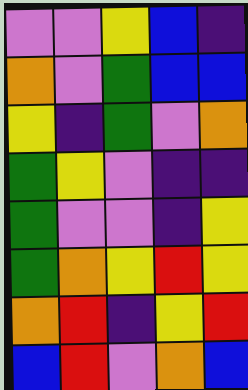[["violet", "violet", "yellow", "blue", "indigo"], ["orange", "violet", "green", "blue", "blue"], ["yellow", "indigo", "green", "violet", "orange"], ["green", "yellow", "violet", "indigo", "indigo"], ["green", "violet", "violet", "indigo", "yellow"], ["green", "orange", "yellow", "red", "yellow"], ["orange", "red", "indigo", "yellow", "red"], ["blue", "red", "violet", "orange", "blue"]]